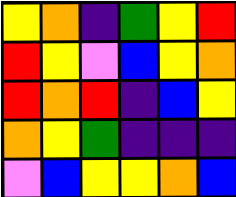[["yellow", "orange", "indigo", "green", "yellow", "red"], ["red", "yellow", "violet", "blue", "yellow", "orange"], ["red", "orange", "red", "indigo", "blue", "yellow"], ["orange", "yellow", "green", "indigo", "indigo", "indigo"], ["violet", "blue", "yellow", "yellow", "orange", "blue"]]